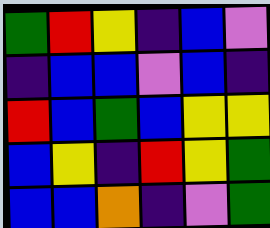[["green", "red", "yellow", "indigo", "blue", "violet"], ["indigo", "blue", "blue", "violet", "blue", "indigo"], ["red", "blue", "green", "blue", "yellow", "yellow"], ["blue", "yellow", "indigo", "red", "yellow", "green"], ["blue", "blue", "orange", "indigo", "violet", "green"]]